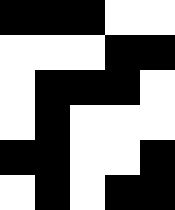[["black", "black", "black", "white", "white"], ["white", "white", "white", "black", "black"], ["white", "black", "black", "black", "white"], ["white", "black", "white", "white", "white"], ["black", "black", "white", "white", "black"], ["white", "black", "white", "black", "black"]]